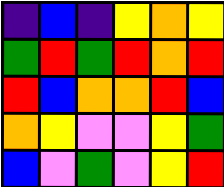[["indigo", "blue", "indigo", "yellow", "orange", "yellow"], ["green", "red", "green", "red", "orange", "red"], ["red", "blue", "orange", "orange", "red", "blue"], ["orange", "yellow", "violet", "violet", "yellow", "green"], ["blue", "violet", "green", "violet", "yellow", "red"]]